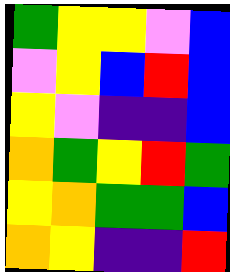[["green", "yellow", "yellow", "violet", "blue"], ["violet", "yellow", "blue", "red", "blue"], ["yellow", "violet", "indigo", "indigo", "blue"], ["orange", "green", "yellow", "red", "green"], ["yellow", "orange", "green", "green", "blue"], ["orange", "yellow", "indigo", "indigo", "red"]]